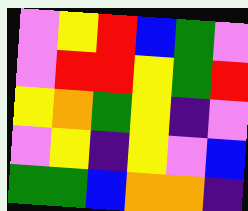[["violet", "yellow", "red", "blue", "green", "violet"], ["violet", "red", "red", "yellow", "green", "red"], ["yellow", "orange", "green", "yellow", "indigo", "violet"], ["violet", "yellow", "indigo", "yellow", "violet", "blue"], ["green", "green", "blue", "orange", "orange", "indigo"]]